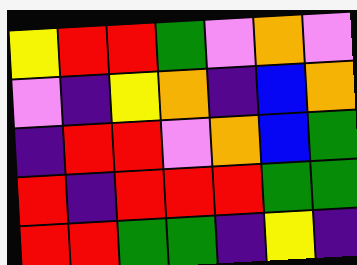[["yellow", "red", "red", "green", "violet", "orange", "violet"], ["violet", "indigo", "yellow", "orange", "indigo", "blue", "orange"], ["indigo", "red", "red", "violet", "orange", "blue", "green"], ["red", "indigo", "red", "red", "red", "green", "green"], ["red", "red", "green", "green", "indigo", "yellow", "indigo"]]